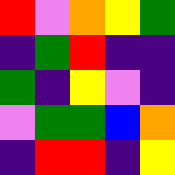[["red", "violet", "orange", "yellow", "green"], ["indigo", "green", "red", "indigo", "indigo"], ["green", "indigo", "yellow", "violet", "indigo"], ["violet", "green", "green", "blue", "orange"], ["indigo", "red", "red", "indigo", "yellow"]]